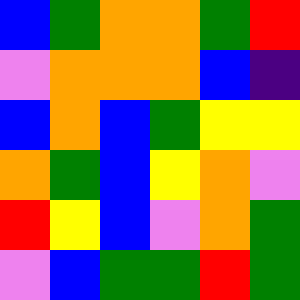[["blue", "green", "orange", "orange", "green", "red"], ["violet", "orange", "orange", "orange", "blue", "indigo"], ["blue", "orange", "blue", "green", "yellow", "yellow"], ["orange", "green", "blue", "yellow", "orange", "violet"], ["red", "yellow", "blue", "violet", "orange", "green"], ["violet", "blue", "green", "green", "red", "green"]]